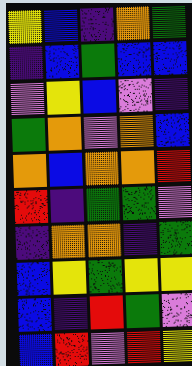[["yellow", "blue", "indigo", "orange", "green"], ["indigo", "blue", "green", "blue", "blue"], ["violet", "yellow", "blue", "violet", "indigo"], ["green", "orange", "violet", "orange", "blue"], ["orange", "blue", "orange", "orange", "red"], ["red", "indigo", "green", "green", "violet"], ["indigo", "orange", "orange", "indigo", "green"], ["blue", "yellow", "green", "yellow", "yellow"], ["blue", "indigo", "red", "green", "violet"], ["blue", "red", "violet", "red", "yellow"]]